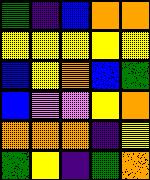[["green", "indigo", "blue", "orange", "orange"], ["yellow", "yellow", "yellow", "yellow", "yellow"], ["blue", "yellow", "orange", "blue", "green"], ["blue", "violet", "violet", "yellow", "orange"], ["orange", "orange", "orange", "indigo", "yellow"], ["green", "yellow", "indigo", "green", "orange"]]